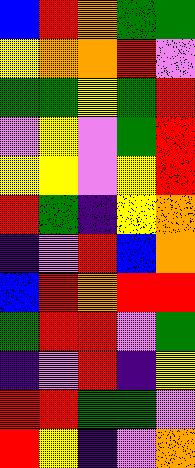[["blue", "red", "orange", "green", "green"], ["yellow", "orange", "orange", "red", "violet"], ["green", "green", "yellow", "green", "red"], ["violet", "yellow", "violet", "green", "red"], ["yellow", "yellow", "violet", "yellow", "red"], ["red", "green", "indigo", "yellow", "orange"], ["indigo", "violet", "red", "blue", "orange"], ["blue", "red", "orange", "red", "red"], ["green", "red", "red", "violet", "green"], ["indigo", "violet", "red", "indigo", "yellow"], ["red", "red", "green", "green", "violet"], ["red", "yellow", "indigo", "violet", "orange"]]